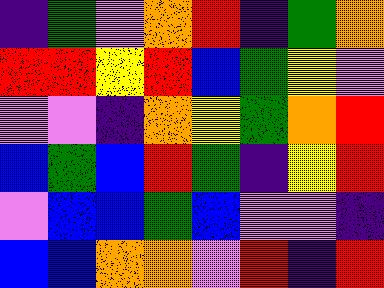[["indigo", "green", "violet", "orange", "red", "indigo", "green", "orange"], ["red", "red", "yellow", "red", "blue", "green", "yellow", "violet"], ["violet", "violet", "indigo", "orange", "yellow", "green", "orange", "red"], ["blue", "green", "blue", "red", "green", "indigo", "yellow", "red"], ["violet", "blue", "blue", "green", "blue", "violet", "violet", "indigo"], ["blue", "blue", "orange", "orange", "violet", "red", "indigo", "red"]]